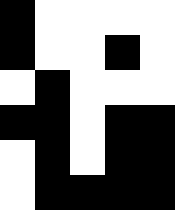[["black", "white", "white", "white", "white"], ["black", "white", "white", "black", "white"], ["white", "black", "white", "white", "white"], ["black", "black", "white", "black", "black"], ["white", "black", "white", "black", "black"], ["white", "black", "black", "black", "black"]]